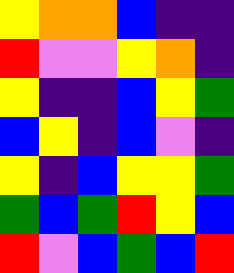[["yellow", "orange", "orange", "blue", "indigo", "indigo"], ["red", "violet", "violet", "yellow", "orange", "indigo"], ["yellow", "indigo", "indigo", "blue", "yellow", "green"], ["blue", "yellow", "indigo", "blue", "violet", "indigo"], ["yellow", "indigo", "blue", "yellow", "yellow", "green"], ["green", "blue", "green", "red", "yellow", "blue"], ["red", "violet", "blue", "green", "blue", "red"]]